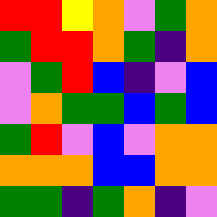[["red", "red", "yellow", "orange", "violet", "green", "orange"], ["green", "red", "red", "orange", "green", "indigo", "orange"], ["violet", "green", "red", "blue", "indigo", "violet", "blue"], ["violet", "orange", "green", "green", "blue", "green", "blue"], ["green", "red", "violet", "blue", "violet", "orange", "orange"], ["orange", "orange", "orange", "blue", "blue", "orange", "orange"], ["green", "green", "indigo", "green", "orange", "indigo", "violet"]]